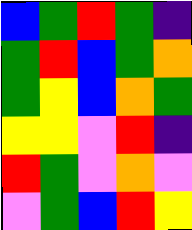[["blue", "green", "red", "green", "indigo"], ["green", "red", "blue", "green", "orange"], ["green", "yellow", "blue", "orange", "green"], ["yellow", "yellow", "violet", "red", "indigo"], ["red", "green", "violet", "orange", "violet"], ["violet", "green", "blue", "red", "yellow"]]